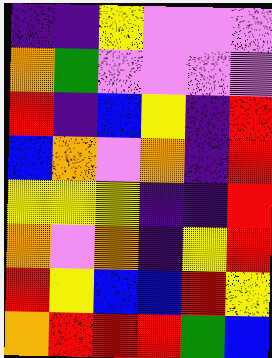[["indigo", "indigo", "yellow", "violet", "violet", "violet"], ["orange", "green", "violet", "violet", "violet", "violet"], ["red", "indigo", "blue", "yellow", "indigo", "red"], ["blue", "orange", "violet", "orange", "indigo", "red"], ["yellow", "yellow", "yellow", "indigo", "indigo", "red"], ["orange", "violet", "orange", "indigo", "yellow", "red"], ["red", "yellow", "blue", "blue", "red", "yellow"], ["orange", "red", "red", "red", "green", "blue"]]